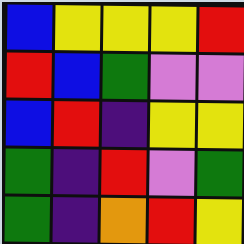[["blue", "yellow", "yellow", "yellow", "red"], ["red", "blue", "green", "violet", "violet"], ["blue", "red", "indigo", "yellow", "yellow"], ["green", "indigo", "red", "violet", "green"], ["green", "indigo", "orange", "red", "yellow"]]